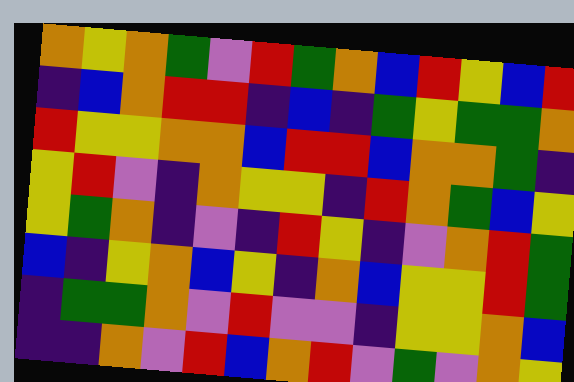[["orange", "yellow", "orange", "green", "violet", "red", "green", "orange", "blue", "red", "yellow", "blue", "red"], ["indigo", "blue", "orange", "red", "red", "indigo", "blue", "indigo", "green", "yellow", "green", "green", "orange"], ["red", "yellow", "yellow", "orange", "orange", "blue", "red", "red", "blue", "orange", "orange", "green", "indigo"], ["yellow", "red", "violet", "indigo", "orange", "yellow", "yellow", "indigo", "red", "orange", "green", "blue", "yellow"], ["yellow", "green", "orange", "indigo", "violet", "indigo", "red", "yellow", "indigo", "violet", "orange", "red", "green"], ["blue", "indigo", "yellow", "orange", "blue", "yellow", "indigo", "orange", "blue", "yellow", "yellow", "red", "green"], ["indigo", "green", "green", "orange", "violet", "red", "violet", "violet", "indigo", "yellow", "yellow", "orange", "blue"], ["indigo", "indigo", "orange", "violet", "red", "blue", "orange", "red", "violet", "green", "violet", "orange", "yellow"]]